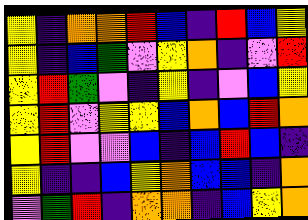[["yellow", "indigo", "orange", "orange", "red", "blue", "indigo", "red", "blue", "yellow"], ["yellow", "indigo", "blue", "green", "violet", "yellow", "orange", "indigo", "violet", "red"], ["yellow", "red", "green", "violet", "indigo", "yellow", "indigo", "violet", "blue", "yellow"], ["yellow", "red", "violet", "yellow", "yellow", "blue", "orange", "blue", "red", "orange"], ["yellow", "red", "violet", "violet", "blue", "indigo", "blue", "red", "blue", "indigo"], ["yellow", "indigo", "indigo", "blue", "yellow", "orange", "blue", "blue", "indigo", "orange"], ["violet", "green", "red", "indigo", "orange", "orange", "indigo", "blue", "yellow", "orange"]]